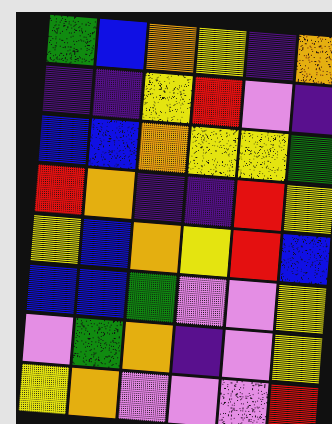[["green", "blue", "orange", "yellow", "indigo", "orange"], ["indigo", "indigo", "yellow", "red", "violet", "indigo"], ["blue", "blue", "orange", "yellow", "yellow", "green"], ["red", "orange", "indigo", "indigo", "red", "yellow"], ["yellow", "blue", "orange", "yellow", "red", "blue"], ["blue", "blue", "green", "violet", "violet", "yellow"], ["violet", "green", "orange", "indigo", "violet", "yellow"], ["yellow", "orange", "violet", "violet", "violet", "red"]]